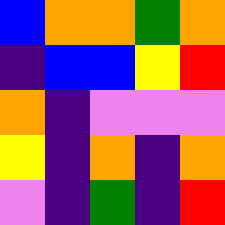[["blue", "orange", "orange", "green", "orange"], ["indigo", "blue", "blue", "yellow", "red"], ["orange", "indigo", "violet", "violet", "violet"], ["yellow", "indigo", "orange", "indigo", "orange"], ["violet", "indigo", "green", "indigo", "red"]]